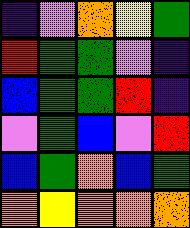[["indigo", "violet", "orange", "yellow", "green"], ["red", "green", "green", "violet", "indigo"], ["blue", "green", "green", "red", "indigo"], ["violet", "green", "blue", "violet", "red"], ["blue", "green", "orange", "blue", "green"], ["orange", "yellow", "orange", "orange", "orange"]]